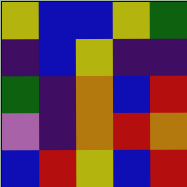[["yellow", "blue", "blue", "yellow", "green"], ["indigo", "blue", "yellow", "indigo", "indigo"], ["green", "indigo", "orange", "blue", "red"], ["violet", "indigo", "orange", "red", "orange"], ["blue", "red", "yellow", "blue", "red"]]